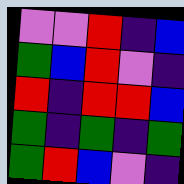[["violet", "violet", "red", "indigo", "blue"], ["green", "blue", "red", "violet", "indigo"], ["red", "indigo", "red", "red", "blue"], ["green", "indigo", "green", "indigo", "green"], ["green", "red", "blue", "violet", "indigo"]]